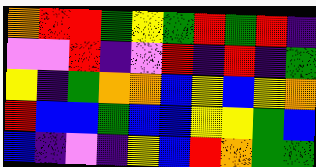[["orange", "red", "red", "green", "yellow", "green", "red", "green", "red", "indigo"], ["violet", "violet", "red", "indigo", "violet", "red", "indigo", "red", "indigo", "green"], ["yellow", "indigo", "green", "orange", "orange", "blue", "yellow", "blue", "yellow", "orange"], ["red", "blue", "blue", "green", "blue", "blue", "yellow", "yellow", "green", "blue"], ["blue", "indigo", "violet", "indigo", "yellow", "blue", "red", "orange", "green", "green"]]